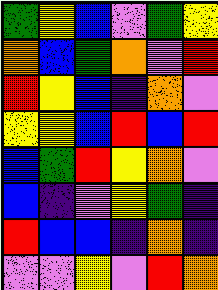[["green", "yellow", "blue", "violet", "green", "yellow"], ["orange", "blue", "green", "orange", "violet", "red"], ["red", "yellow", "blue", "indigo", "orange", "violet"], ["yellow", "yellow", "blue", "red", "blue", "red"], ["blue", "green", "red", "yellow", "orange", "violet"], ["blue", "indigo", "violet", "yellow", "green", "indigo"], ["red", "blue", "blue", "indigo", "orange", "indigo"], ["violet", "violet", "yellow", "violet", "red", "orange"]]